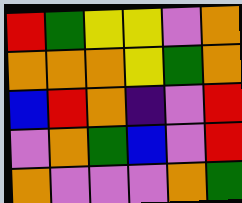[["red", "green", "yellow", "yellow", "violet", "orange"], ["orange", "orange", "orange", "yellow", "green", "orange"], ["blue", "red", "orange", "indigo", "violet", "red"], ["violet", "orange", "green", "blue", "violet", "red"], ["orange", "violet", "violet", "violet", "orange", "green"]]